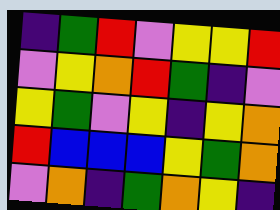[["indigo", "green", "red", "violet", "yellow", "yellow", "red"], ["violet", "yellow", "orange", "red", "green", "indigo", "violet"], ["yellow", "green", "violet", "yellow", "indigo", "yellow", "orange"], ["red", "blue", "blue", "blue", "yellow", "green", "orange"], ["violet", "orange", "indigo", "green", "orange", "yellow", "indigo"]]